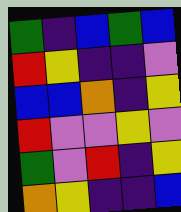[["green", "indigo", "blue", "green", "blue"], ["red", "yellow", "indigo", "indigo", "violet"], ["blue", "blue", "orange", "indigo", "yellow"], ["red", "violet", "violet", "yellow", "violet"], ["green", "violet", "red", "indigo", "yellow"], ["orange", "yellow", "indigo", "indigo", "blue"]]